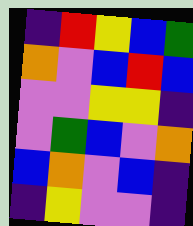[["indigo", "red", "yellow", "blue", "green"], ["orange", "violet", "blue", "red", "blue"], ["violet", "violet", "yellow", "yellow", "indigo"], ["violet", "green", "blue", "violet", "orange"], ["blue", "orange", "violet", "blue", "indigo"], ["indigo", "yellow", "violet", "violet", "indigo"]]